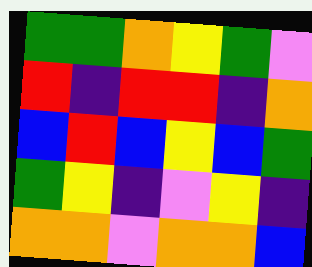[["green", "green", "orange", "yellow", "green", "violet"], ["red", "indigo", "red", "red", "indigo", "orange"], ["blue", "red", "blue", "yellow", "blue", "green"], ["green", "yellow", "indigo", "violet", "yellow", "indigo"], ["orange", "orange", "violet", "orange", "orange", "blue"]]